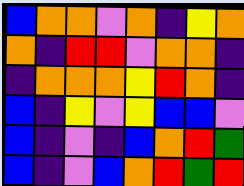[["blue", "orange", "orange", "violet", "orange", "indigo", "yellow", "orange"], ["orange", "indigo", "red", "red", "violet", "orange", "orange", "indigo"], ["indigo", "orange", "orange", "orange", "yellow", "red", "orange", "indigo"], ["blue", "indigo", "yellow", "violet", "yellow", "blue", "blue", "violet"], ["blue", "indigo", "violet", "indigo", "blue", "orange", "red", "green"], ["blue", "indigo", "violet", "blue", "orange", "red", "green", "red"]]